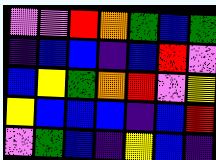[["violet", "violet", "red", "orange", "green", "blue", "green"], ["indigo", "blue", "blue", "indigo", "blue", "red", "violet"], ["blue", "yellow", "green", "orange", "red", "violet", "yellow"], ["yellow", "blue", "blue", "blue", "indigo", "blue", "red"], ["violet", "green", "blue", "indigo", "yellow", "blue", "indigo"]]